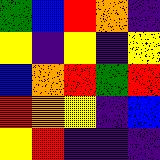[["green", "blue", "red", "orange", "indigo"], ["yellow", "indigo", "yellow", "indigo", "yellow"], ["blue", "orange", "red", "green", "red"], ["red", "orange", "yellow", "indigo", "blue"], ["yellow", "red", "indigo", "indigo", "indigo"]]